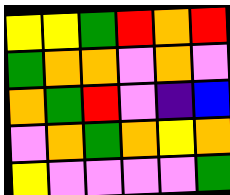[["yellow", "yellow", "green", "red", "orange", "red"], ["green", "orange", "orange", "violet", "orange", "violet"], ["orange", "green", "red", "violet", "indigo", "blue"], ["violet", "orange", "green", "orange", "yellow", "orange"], ["yellow", "violet", "violet", "violet", "violet", "green"]]